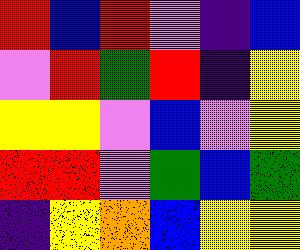[["red", "blue", "red", "violet", "indigo", "blue"], ["violet", "red", "green", "red", "indigo", "yellow"], ["yellow", "yellow", "violet", "blue", "violet", "yellow"], ["red", "red", "violet", "green", "blue", "green"], ["indigo", "yellow", "orange", "blue", "yellow", "yellow"]]